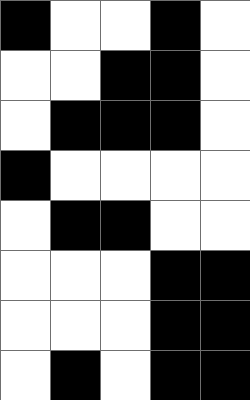[["black", "white", "white", "black", "white"], ["white", "white", "black", "black", "white"], ["white", "black", "black", "black", "white"], ["black", "white", "white", "white", "white"], ["white", "black", "black", "white", "white"], ["white", "white", "white", "black", "black"], ["white", "white", "white", "black", "black"], ["white", "black", "white", "black", "black"]]